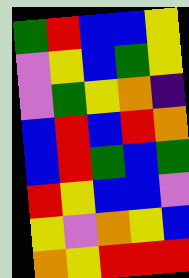[["green", "red", "blue", "blue", "yellow"], ["violet", "yellow", "blue", "green", "yellow"], ["violet", "green", "yellow", "orange", "indigo"], ["blue", "red", "blue", "red", "orange"], ["blue", "red", "green", "blue", "green"], ["red", "yellow", "blue", "blue", "violet"], ["yellow", "violet", "orange", "yellow", "blue"], ["orange", "yellow", "red", "red", "red"]]